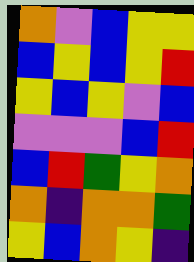[["orange", "violet", "blue", "yellow", "yellow"], ["blue", "yellow", "blue", "yellow", "red"], ["yellow", "blue", "yellow", "violet", "blue"], ["violet", "violet", "violet", "blue", "red"], ["blue", "red", "green", "yellow", "orange"], ["orange", "indigo", "orange", "orange", "green"], ["yellow", "blue", "orange", "yellow", "indigo"]]